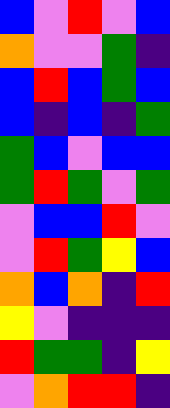[["blue", "violet", "red", "violet", "blue"], ["orange", "violet", "violet", "green", "indigo"], ["blue", "red", "blue", "green", "blue"], ["blue", "indigo", "blue", "indigo", "green"], ["green", "blue", "violet", "blue", "blue"], ["green", "red", "green", "violet", "green"], ["violet", "blue", "blue", "red", "violet"], ["violet", "red", "green", "yellow", "blue"], ["orange", "blue", "orange", "indigo", "red"], ["yellow", "violet", "indigo", "indigo", "indigo"], ["red", "green", "green", "indigo", "yellow"], ["violet", "orange", "red", "red", "indigo"]]